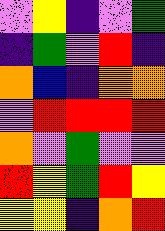[["violet", "yellow", "indigo", "violet", "green"], ["indigo", "green", "violet", "red", "indigo"], ["orange", "blue", "indigo", "orange", "orange"], ["violet", "red", "red", "red", "red"], ["orange", "violet", "green", "violet", "violet"], ["red", "yellow", "green", "red", "yellow"], ["yellow", "yellow", "indigo", "orange", "red"]]